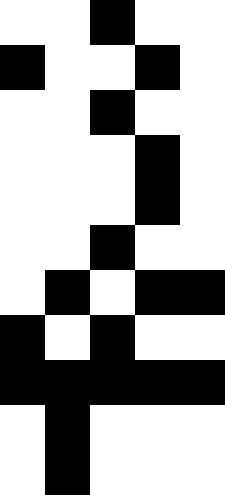[["white", "white", "black", "white", "white"], ["black", "white", "white", "black", "white"], ["white", "white", "black", "white", "white"], ["white", "white", "white", "black", "white"], ["white", "white", "white", "black", "white"], ["white", "white", "black", "white", "white"], ["white", "black", "white", "black", "black"], ["black", "white", "black", "white", "white"], ["black", "black", "black", "black", "black"], ["white", "black", "white", "white", "white"], ["white", "black", "white", "white", "white"]]